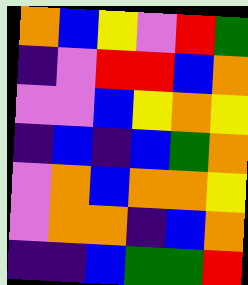[["orange", "blue", "yellow", "violet", "red", "green"], ["indigo", "violet", "red", "red", "blue", "orange"], ["violet", "violet", "blue", "yellow", "orange", "yellow"], ["indigo", "blue", "indigo", "blue", "green", "orange"], ["violet", "orange", "blue", "orange", "orange", "yellow"], ["violet", "orange", "orange", "indigo", "blue", "orange"], ["indigo", "indigo", "blue", "green", "green", "red"]]